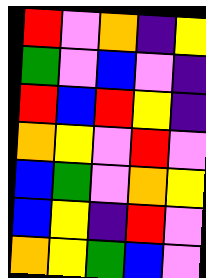[["red", "violet", "orange", "indigo", "yellow"], ["green", "violet", "blue", "violet", "indigo"], ["red", "blue", "red", "yellow", "indigo"], ["orange", "yellow", "violet", "red", "violet"], ["blue", "green", "violet", "orange", "yellow"], ["blue", "yellow", "indigo", "red", "violet"], ["orange", "yellow", "green", "blue", "violet"]]